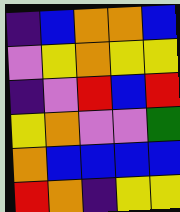[["indigo", "blue", "orange", "orange", "blue"], ["violet", "yellow", "orange", "yellow", "yellow"], ["indigo", "violet", "red", "blue", "red"], ["yellow", "orange", "violet", "violet", "green"], ["orange", "blue", "blue", "blue", "blue"], ["red", "orange", "indigo", "yellow", "yellow"]]